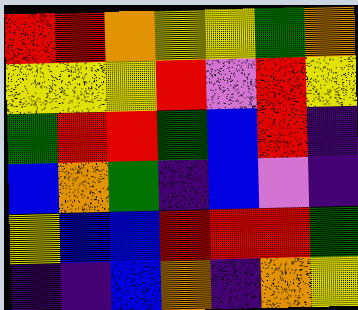[["red", "red", "orange", "yellow", "yellow", "green", "orange"], ["yellow", "yellow", "yellow", "red", "violet", "red", "yellow"], ["green", "red", "red", "green", "blue", "red", "indigo"], ["blue", "orange", "green", "indigo", "blue", "violet", "indigo"], ["yellow", "blue", "blue", "red", "red", "red", "green"], ["indigo", "indigo", "blue", "orange", "indigo", "orange", "yellow"]]